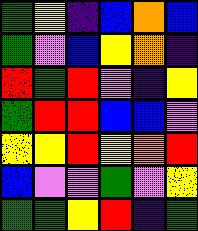[["green", "yellow", "indigo", "blue", "orange", "blue"], ["green", "violet", "blue", "yellow", "orange", "indigo"], ["red", "green", "red", "violet", "indigo", "yellow"], ["green", "red", "red", "blue", "blue", "violet"], ["yellow", "yellow", "red", "yellow", "orange", "red"], ["blue", "violet", "violet", "green", "violet", "yellow"], ["green", "green", "yellow", "red", "indigo", "green"]]